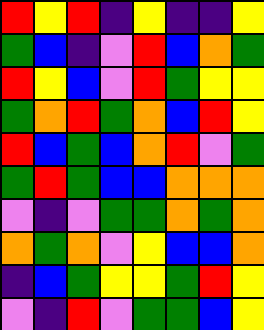[["red", "yellow", "red", "indigo", "yellow", "indigo", "indigo", "yellow"], ["green", "blue", "indigo", "violet", "red", "blue", "orange", "green"], ["red", "yellow", "blue", "violet", "red", "green", "yellow", "yellow"], ["green", "orange", "red", "green", "orange", "blue", "red", "yellow"], ["red", "blue", "green", "blue", "orange", "red", "violet", "green"], ["green", "red", "green", "blue", "blue", "orange", "orange", "orange"], ["violet", "indigo", "violet", "green", "green", "orange", "green", "orange"], ["orange", "green", "orange", "violet", "yellow", "blue", "blue", "orange"], ["indigo", "blue", "green", "yellow", "yellow", "green", "red", "yellow"], ["violet", "indigo", "red", "violet", "green", "green", "blue", "yellow"]]